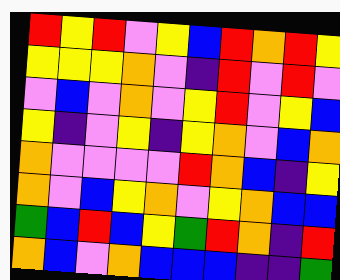[["red", "yellow", "red", "violet", "yellow", "blue", "red", "orange", "red", "yellow"], ["yellow", "yellow", "yellow", "orange", "violet", "indigo", "red", "violet", "red", "violet"], ["violet", "blue", "violet", "orange", "violet", "yellow", "red", "violet", "yellow", "blue"], ["yellow", "indigo", "violet", "yellow", "indigo", "yellow", "orange", "violet", "blue", "orange"], ["orange", "violet", "violet", "violet", "violet", "red", "orange", "blue", "indigo", "yellow"], ["orange", "violet", "blue", "yellow", "orange", "violet", "yellow", "orange", "blue", "blue"], ["green", "blue", "red", "blue", "yellow", "green", "red", "orange", "indigo", "red"], ["orange", "blue", "violet", "orange", "blue", "blue", "blue", "indigo", "indigo", "green"]]